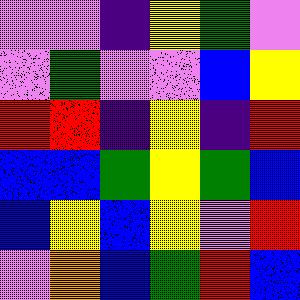[["violet", "violet", "indigo", "yellow", "green", "violet"], ["violet", "green", "violet", "violet", "blue", "yellow"], ["red", "red", "indigo", "yellow", "indigo", "red"], ["blue", "blue", "green", "yellow", "green", "blue"], ["blue", "yellow", "blue", "yellow", "violet", "red"], ["violet", "orange", "blue", "green", "red", "blue"]]